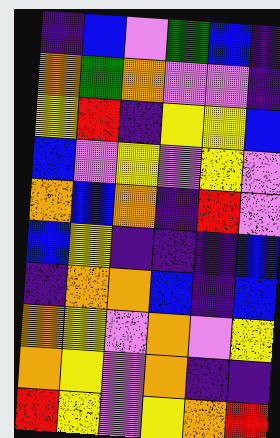[["indigo", "blue", "violet", "green", "blue", "indigo"], ["orange", "green", "orange", "violet", "violet", "indigo"], ["yellow", "red", "indigo", "yellow", "yellow", "blue"], ["blue", "violet", "yellow", "violet", "yellow", "violet"], ["orange", "blue", "orange", "indigo", "red", "violet"], ["blue", "yellow", "indigo", "indigo", "indigo", "blue"], ["indigo", "orange", "orange", "blue", "indigo", "blue"], ["orange", "yellow", "violet", "orange", "violet", "yellow"], ["orange", "yellow", "violet", "orange", "indigo", "indigo"], ["red", "yellow", "violet", "yellow", "orange", "red"]]